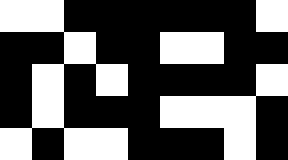[["white", "white", "black", "black", "black", "black", "black", "black", "white"], ["black", "black", "white", "black", "black", "white", "white", "black", "black"], ["black", "white", "black", "white", "black", "black", "black", "black", "white"], ["black", "white", "black", "black", "black", "white", "white", "white", "black"], ["white", "black", "white", "white", "black", "black", "black", "white", "black"]]